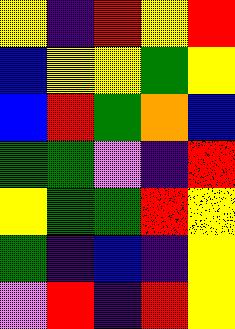[["yellow", "indigo", "red", "yellow", "red"], ["blue", "yellow", "yellow", "green", "yellow"], ["blue", "red", "green", "orange", "blue"], ["green", "green", "violet", "indigo", "red"], ["yellow", "green", "green", "red", "yellow"], ["green", "indigo", "blue", "indigo", "yellow"], ["violet", "red", "indigo", "red", "yellow"]]